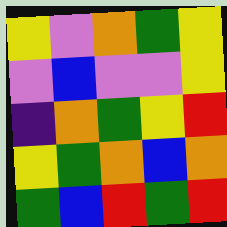[["yellow", "violet", "orange", "green", "yellow"], ["violet", "blue", "violet", "violet", "yellow"], ["indigo", "orange", "green", "yellow", "red"], ["yellow", "green", "orange", "blue", "orange"], ["green", "blue", "red", "green", "red"]]